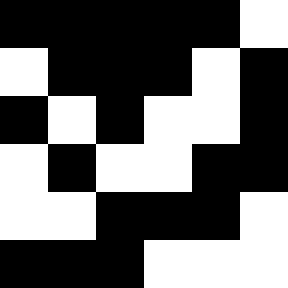[["black", "black", "black", "black", "black", "white"], ["white", "black", "black", "black", "white", "black"], ["black", "white", "black", "white", "white", "black"], ["white", "black", "white", "white", "black", "black"], ["white", "white", "black", "black", "black", "white"], ["black", "black", "black", "white", "white", "white"]]